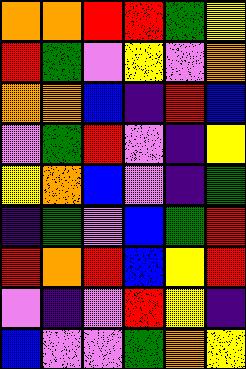[["orange", "orange", "red", "red", "green", "yellow"], ["red", "green", "violet", "yellow", "violet", "orange"], ["orange", "orange", "blue", "indigo", "red", "blue"], ["violet", "green", "red", "violet", "indigo", "yellow"], ["yellow", "orange", "blue", "violet", "indigo", "green"], ["indigo", "green", "violet", "blue", "green", "red"], ["red", "orange", "red", "blue", "yellow", "red"], ["violet", "indigo", "violet", "red", "yellow", "indigo"], ["blue", "violet", "violet", "green", "orange", "yellow"]]